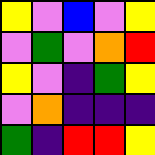[["yellow", "violet", "blue", "violet", "yellow"], ["violet", "green", "violet", "orange", "red"], ["yellow", "violet", "indigo", "green", "yellow"], ["violet", "orange", "indigo", "indigo", "indigo"], ["green", "indigo", "red", "red", "yellow"]]